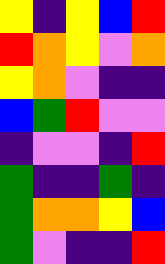[["yellow", "indigo", "yellow", "blue", "red"], ["red", "orange", "yellow", "violet", "orange"], ["yellow", "orange", "violet", "indigo", "indigo"], ["blue", "green", "red", "violet", "violet"], ["indigo", "violet", "violet", "indigo", "red"], ["green", "indigo", "indigo", "green", "indigo"], ["green", "orange", "orange", "yellow", "blue"], ["green", "violet", "indigo", "indigo", "red"]]